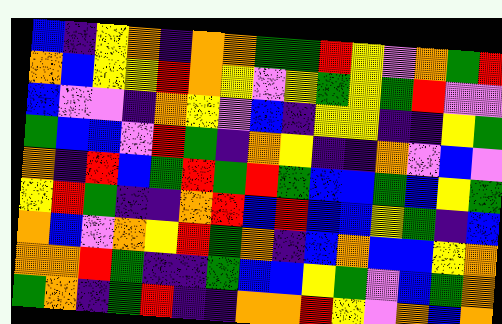[["blue", "indigo", "yellow", "orange", "indigo", "orange", "orange", "green", "green", "red", "yellow", "violet", "orange", "green", "red"], ["orange", "blue", "yellow", "yellow", "red", "orange", "yellow", "violet", "yellow", "green", "yellow", "green", "red", "violet", "violet"], ["blue", "violet", "violet", "indigo", "orange", "yellow", "violet", "blue", "indigo", "yellow", "yellow", "indigo", "indigo", "yellow", "green"], ["green", "blue", "blue", "violet", "red", "green", "indigo", "orange", "yellow", "indigo", "indigo", "orange", "violet", "blue", "violet"], ["orange", "indigo", "red", "blue", "green", "red", "green", "red", "green", "blue", "blue", "green", "blue", "yellow", "green"], ["yellow", "red", "green", "indigo", "indigo", "orange", "red", "blue", "red", "blue", "blue", "yellow", "green", "indigo", "blue"], ["orange", "blue", "violet", "orange", "yellow", "red", "green", "orange", "indigo", "blue", "orange", "blue", "blue", "yellow", "orange"], ["orange", "orange", "red", "green", "indigo", "indigo", "green", "blue", "blue", "yellow", "green", "violet", "blue", "green", "orange"], ["green", "orange", "indigo", "green", "red", "indigo", "indigo", "orange", "orange", "red", "yellow", "violet", "orange", "blue", "orange"]]